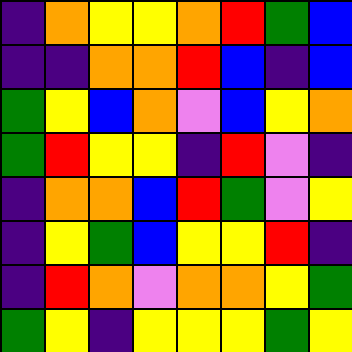[["indigo", "orange", "yellow", "yellow", "orange", "red", "green", "blue"], ["indigo", "indigo", "orange", "orange", "red", "blue", "indigo", "blue"], ["green", "yellow", "blue", "orange", "violet", "blue", "yellow", "orange"], ["green", "red", "yellow", "yellow", "indigo", "red", "violet", "indigo"], ["indigo", "orange", "orange", "blue", "red", "green", "violet", "yellow"], ["indigo", "yellow", "green", "blue", "yellow", "yellow", "red", "indigo"], ["indigo", "red", "orange", "violet", "orange", "orange", "yellow", "green"], ["green", "yellow", "indigo", "yellow", "yellow", "yellow", "green", "yellow"]]